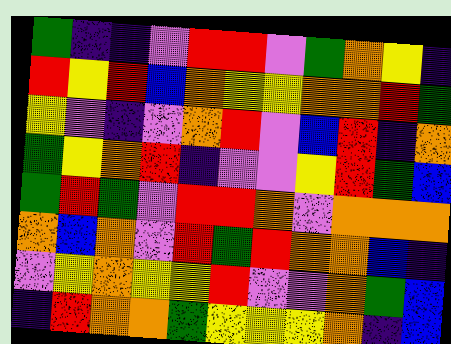[["green", "indigo", "indigo", "violet", "red", "red", "violet", "green", "orange", "yellow", "indigo"], ["red", "yellow", "red", "blue", "orange", "yellow", "yellow", "orange", "orange", "red", "green"], ["yellow", "violet", "indigo", "violet", "orange", "red", "violet", "blue", "red", "indigo", "orange"], ["green", "yellow", "orange", "red", "indigo", "violet", "violet", "yellow", "red", "green", "blue"], ["green", "red", "green", "violet", "red", "red", "orange", "violet", "orange", "orange", "orange"], ["orange", "blue", "orange", "violet", "red", "green", "red", "orange", "orange", "blue", "indigo"], ["violet", "yellow", "orange", "yellow", "yellow", "red", "violet", "violet", "orange", "green", "blue"], ["indigo", "red", "orange", "orange", "green", "yellow", "yellow", "yellow", "orange", "indigo", "blue"]]